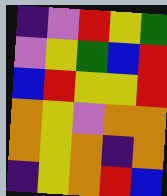[["indigo", "violet", "red", "yellow", "green"], ["violet", "yellow", "green", "blue", "red"], ["blue", "red", "yellow", "yellow", "red"], ["orange", "yellow", "violet", "orange", "orange"], ["orange", "yellow", "orange", "indigo", "orange"], ["indigo", "yellow", "orange", "red", "blue"]]